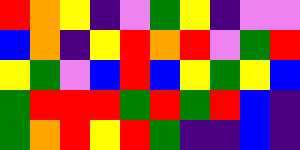[["red", "orange", "yellow", "indigo", "violet", "green", "yellow", "indigo", "violet", "violet"], ["blue", "orange", "indigo", "yellow", "red", "orange", "red", "violet", "green", "red"], ["yellow", "green", "violet", "blue", "red", "blue", "yellow", "green", "yellow", "blue"], ["green", "red", "red", "red", "green", "red", "green", "red", "blue", "indigo"], ["green", "orange", "red", "yellow", "red", "green", "indigo", "indigo", "blue", "indigo"]]